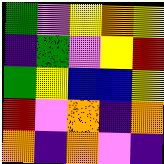[["green", "violet", "yellow", "orange", "yellow"], ["indigo", "green", "violet", "yellow", "red"], ["green", "yellow", "blue", "blue", "yellow"], ["red", "violet", "orange", "indigo", "orange"], ["orange", "indigo", "orange", "violet", "indigo"]]